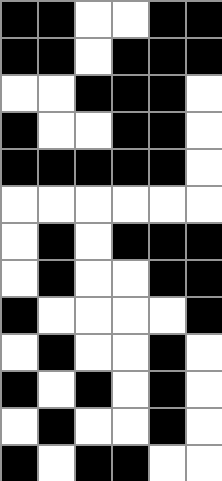[["black", "black", "white", "white", "black", "black"], ["black", "black", "white", "black", "black", "black"], ["white", "white", "black", "black", "black", "white"], ["black", "white", "white", "black", "black", "white"], ["black", "black", "black", "black", "black", "white"], ["white", "white", "white", "white", "white", "white"], ["white", "black", "white", "black", "black", "black"], ["white", "black", "white", "white", "black", "black"], ["black", "white", "white", "white", "white", "black"], ["white", "black", "white", "white", "black", "white"], ["black", "white", "black", "white", "black", "white"], ["white", "black", "white", "white", "black", "white"], ["black", "white", "black", "black", "white", "white"]]